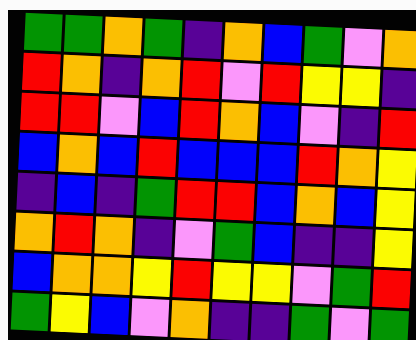[["green", "green", "orange", "green", "indigo", "orange", "blue", "green", "violet", "orange"], ["red", "orange", "indigo", "orange", "red", "violet", "red", "yellow", "yellow", "indigo"], ["red", "red", "violet", "blue", "red", "orange", "blue", "violet", "indigo", "red"], ["blue", "orange", "blue", "red", "blue", "blue", "blue", "red", "orange", "yellow"], ["indigo", "blue", "indigo", "green", "red", "red", "blue", "orange", "blue", "yellow"], ["orange", "red", "orange", "indigo", "violet", "green", "blue", "indigo", "indigo", "yellow"], ["blue", "orange", "orange", "yellow", "red", "yellow", "yellow", "violet", "green", "red"], ["green", "yellow", "blue", "violet", "orange", "indigo", "indigo", "green", "violet", "green"]]